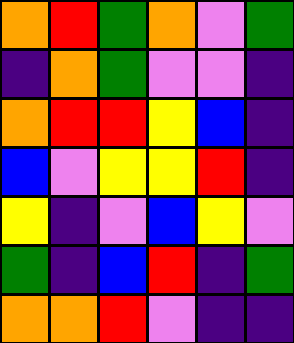[["orange", "red", "green", "orange", "violet", "green"], ["indigo", "orange", "green", "violet", "violet", "indigo"], ["orange", "red", "red", "yellow", "blue", "indigo"], ["blue", "violet", "yellow", "yellow", "red", "indigo"], ["yellow", "indigo", "violet", "blue", "yellow", "violet"], ["green", "indigo", "blue", "red", "indigo", "green"], ["orange", "orange", "red", "violet", "indigo", "indigo"]]